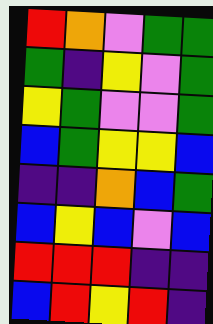[["red", "orange", "violet", "green", "green"], ["green", "indigo", "yellow", "violet", "green"], ["yellow", "green", "violet", "violet", "green"], ["blue", "green", "yellow", "yellow", "blue"], ["indigo", "indigo", "orange", "blue", "green"], ["blue", "yellow", "blue", "violet", "blue"], ["red", "red", "red", "indigo", "indigo"], ["blue", "red", "yellow", "red", "indigo"]]